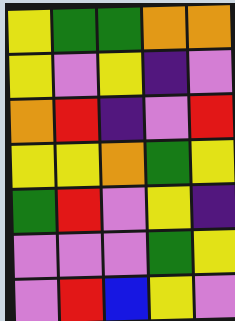[["yellow", "green", "green", "orange", "orange"], ["yellow", "violet", "yellow", "indigo", "violet"], ["orange", "red", "indigo", "violet", "red"], ["yellow", "yellow", "orange", "green", "yellow"], ["green", "red", "violet", "yellow", "indigo"], ["violet", "violet", "violet", "green", "yellow"], ["violet", "red", "blue", "yellow", "violet"]]